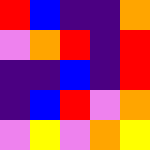[["red", "blue", "indigo", "indigo", "orange"], ["violet", "orange", "red", "indigo", "red"], ["indigo", "indigo", "blue", "indigo", "red"], ["indigo", "blue", "red", "violet", "orange"], ["violet", "yellow", "violet", "orange", "yellow"]]